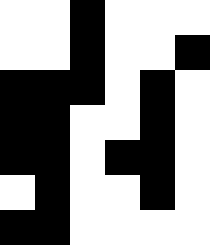[["white", "white", "black", "white", "white", "white"], ["white", "white", "black", "white", "white", "black"], ["black", "black", "black", "white", "black", "white"], ["black", "black", "white", "white", "black", "white"], ["black", "black", "white", "black", "black", "white"], ["white", "black", "white", "white", "black", "white"], ["black", "black", "white", "white", "white", "white"]]